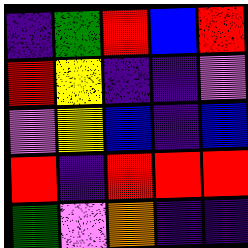[["indigo", "green", "red", "blue", "red"], ["red", "yellow", "indigo", "indigo", "violet"], ["violet", "yellow", "blue", "indigo", "blue"], ["red", "indigo", "red", "red", "red"], ["green", "violet", "orange", "indigo", "indigo"]]